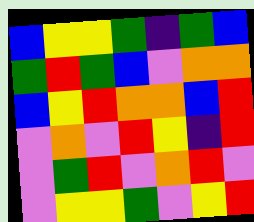[["blue", "yellow", "yellow", "green", "indigo", "green", "blue"], ["green", "red", "green", "blue", "violet", "orange", "orange"], ["blue", "yellow", "red", "orange", "orange", "blue", "red"], ["violet", "orange", "violet", "red", "yellow", "indigo", "red"], ["violet", "green", "red", "violet", "orange", "red", "violet"], ["violet", "yellow", "yellow", "green", "violet", "yellow", "red"]]